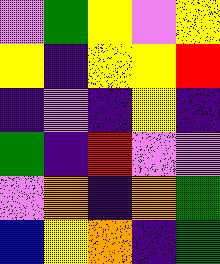[["violet", "green", "yellow", "violet", "yellow"], ["yellow", "indigo", "yellow", "yellow", "red"], ["indigo", "violet", "indigo", "yellow", "indigo"], ["green", "indigo", "red", "violet", "violet"], ["violet", "orange", "indigo", "orange", "green"], ["blue", "yellow", "orange", "indigo", "green"]]